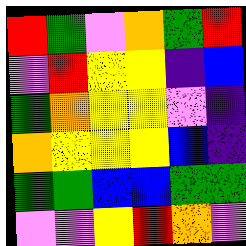[["red", "green", "violet", "orange", "green", "red"], ["violet", "red", "yellow", "yellow", "indigo", "blue"], ["green", "orange", "yellow", "yellow", "violet", "indigo"], ["orange", "yellow", "yellow", "yellow", "blue", "indigo"], ["green", "green", "blue", "blue", "green", "green"], ["violet", "violet", "yellow", "red", "orange", "violet"]]